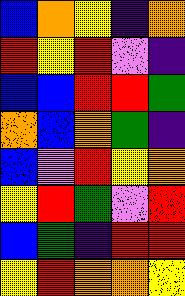[["blue", "orange", "yellow", "indigo", "orange"], ["red", "yellow", "red", "violet", "indigo"], ["blue", "blue", "red", "red", "green"], ["orange", "blue", "orange", "green", "indigo"], ["blue", "violet", "red", "yellow", "orange"], ["yellow", "red", "green", "violet", "red"], ["blue", "green", "indigo", "red", "red"], ["yellow", "red", "orange", "orange", "yellow"]]